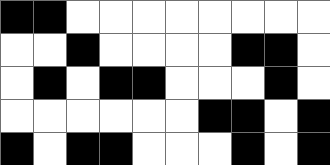[["black", "black", "white", "white", "white", "white", "white", "white", "white", "white"], ["white", "white", "black", "white", "white", "white", "white", "black", "black", "white"], ["white", "black", "white", "black", "black", "white", "white", "white", "black", "white"], ["white", "white", "white", "white", "white", "white", "black", "black", "white", "black"], ["black", "white", "black", "black", "white", "white", "white", "black", "white", "black"]]